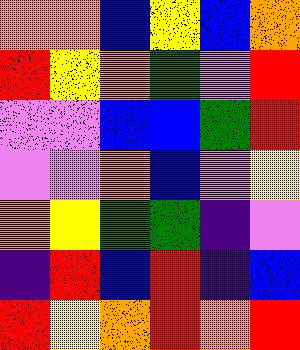[["orange", "orange", "blue", "yellow", "blue", "orange"], ["red", "yellow", "orange", "green", "violet", "red"], ["violet", "violet", "blue", "blue", "green", "red"], ["violet", "violet", "orange", "blue", "violet", "yellow"], ["orange", "yellow", "green", "green", "indigo", "violet"], ["indigo", "red", "blue", "red", "indigo", "blue"], ["red", "yellow", "orange", "red", "orange", "red"]]